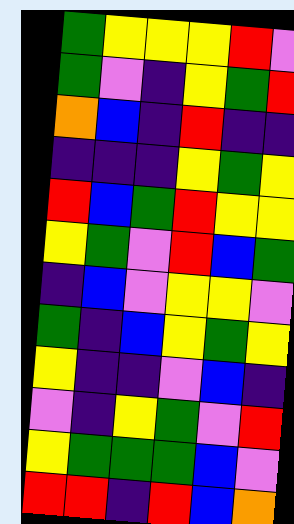[["green", "yellow", "yellow", "yellow", "red", "violet"], ["green", "violet", "indigo", "yellow", "green", "red"], ["orange", "blue", "indigo", "red", "indigo", "indigo"], ["indigo", "indigo", "indigo", "yellow", "green", "yellow"], ["red", "blue", "green", "red", "yellow", "yellow"], ["yellow", "green", "violet", "red", "blue", "green"], ["indigo", "blue", "violet", "yellow", "yellow", "violet"], ["green", "indigo", "blue", "yellow", "green", "yellow"], ["yellow", "indigo", "indigo", "violet", "blue", "indigo"], ["violet", "indigo", "yellow", "green", "violet", "red"], ["yellow", "green", "green", "green", "blue", "violet"], ["red", "red", "indigo", "red", "blue", "orange"]]